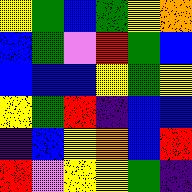[["yellow", "green", "blue", "green", "yellow", "orange"], ["blue", "green", "violet", "red", "green", "blue"], ["blue", "blue", "blue", "yellow", "green", "yellow"], ["yellow", "green", "red", "indigo", "blue", "blue"], ["indigo", "blue", "yellow", "orange", "blue", "red"], ["red", "violet", "yellow", "yellow", "green", "indigo"]]